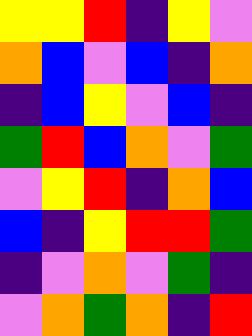[["yellow", "yellow", "red", "indigo", "yellow", "violet"], ["orange", "blue", "violet", "blue", "indigo", "orange"], ["indigo", "blue", "yellow", "violet", "blue", "indigo"], ["green", "red", "blue", "orange", "violet", "green"], ["violet", "yellow", "red", "indigo", "orange", "blue"], ["blue", "indigo", "yellow", "red", "red", "green"], ["indigo", "violet", "orange", "violet", "green", "indigo"], ["violet", "orange", "green", "orange", "indigo", "red"]]